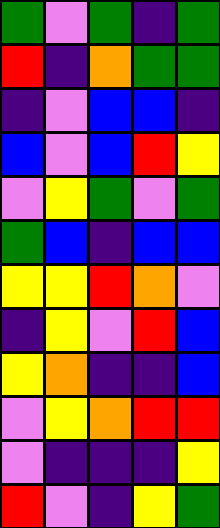[["green", "violet", "green", "indigo", "green"], ["red", "indigo", "orange", "green", "green"], ["indigo", "violet", "blue", "blue", "indigo"], ["blue", "violet", "blue", "red", "yellow"], ["violet", "yellow", "green", "violet", "green"], ["green", "blue", "indigo", "blue", "blue"], ["yellow", "yellow", "red", "orange", "violet"], ["indigo", "yellow", "violet", "red", "blue"], ["yellow", "orange", "indigo", "indigo", "blue"], ["violet", "yellow", "orange", "red", "red"], ["violet", "indigo", "indigo", "indigo", "yellow"], ["red", "violet", "indigo", "yellow", "green"]]